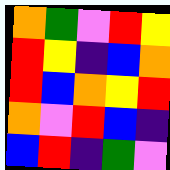[["orange", "green", "violet", "red", "yellow"], ["red", "yellow", "indigo", "blue", "orange"], ["red", "blue", "orange", "yellow", "red"], ["orange", "violet", "red", "blue", "indigo"], ["blue", "red", "indigo", "green", "violet"]]